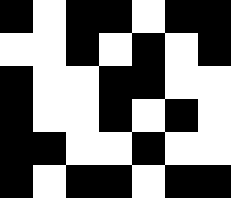[["black", "white", "black", "black", "white", "black", "black"], ["white", "white", "black", "white", "black", "white", "black"], ["black", "white", "white", "black", "black", "white", "white"], ["black", "white", "white", "black", "white", "black", "white"], ["black", "black", "white", "white", "black", "white", "white"], ["black", "white", "black", "black", "white", "black", "black"]]